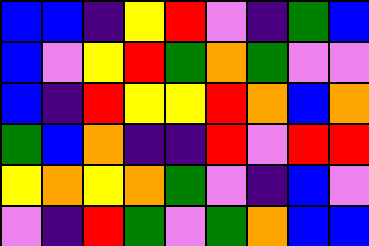[["blue", "blue", "indigo", "yellow", "red", "violet", "indigo", "green", "blue"], ["blue", "violet", "yellow", "red", "green", "orange", "green", "violet", "violet"], ["blue", "indigo", "red", "yellow", "yellow", "red", "orange", "blue", "orange"], ["green", "blue", "orange", "indigo", "indigo", "red", "violet", "red", "red"], ["yellow", "orange", "yellow", "orange", "green", "violet", "indigo", "blue", "violet"], ["violet", "indigo", "red", "green", "violet", "green", "orange", "blue", "blue"]]